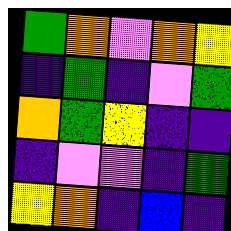[["green", "orange", "violet", "orange", "yellow"], ["indigo", "green", "indigo", "violet", "green"], ["orange", "green", "yellow", "indigo", "indigo"], ["indigo", "violet", "violet", "indigo", "green"], ["yellow", "orange", "indigo", "blue", "indigo"]]